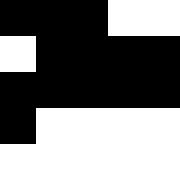[["black", "black", "black", "white", "white"], ["white", "black", "black", "black", "black"], ["black", "black", "black", "black", "black"], ["black", "white", "white", "white", "white"], ["white", "white", "white", "white", "white"]]